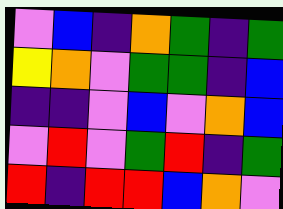[["violet", "blue", "indigo", "orange", "green", "indigo", "green"], ["yellow", "orange", "violet", "green", "green", "indigo", "blue"], ["indigo", "indigo", "violet", "blue", "violet", "orange", "blue"], ["violet", "red", "violet", "green", "red", "indigo", "green"], ["red", "indigo", "red", "red", "blue", "orange", "violet"]]